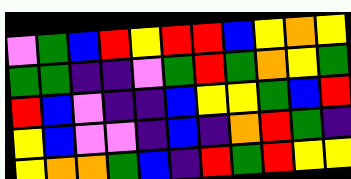[["violet", "green", "blue", "red", "yellow", "red", "red", "blue", "yellow", "orange", "yellow"], ["green", "green", "indigo", "indigo", "violet", "green", "red", "green", "orange", "yellow", "green"], ["red", "blue", "violet", "indigo", "indigo", "blue", "yellow", "yellow", "green", "blue", "red"], ["yellow", "blue", "violet", "violet", "indigo", "blue", "indigo", "orange", "red", "green", "indigo"], ["yellow", "orange", "orange", "green", "blue", "indigo", "red", "green", "red", "yellow", "yellow"]]